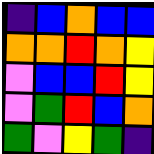[["indigo", "blue", "orange", "blue", "blue"], ["orange", "orange", "red", "orange", "yellow"], ["violet", "blue", "blue", "red", "yellow"], ["violet", "green", "red", "blue", "orange"], ["green", "violet", "yellow", "green", "indigo"]]